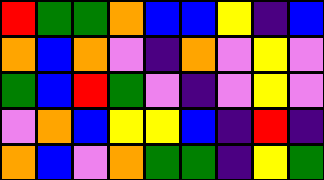[["red", "green", "green", "orange", "blue", "blue", "yellow", "indigo", "blue"], ["orange", "blue", "orange", "violet", "indigo", "orange", "violet", "yellow", "violet"], ["green", "blue", "red", "green", "violet", "indigo", "violet", "yellow", "violet"], ["violet", "orange", "blue", "yellow", "yellow", "blue", "indigo", "red", "indigo"], ["orange", "blue", "violet", "orange", "green", "green", "indigo", "yellow", "green"]]